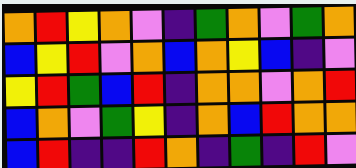[["orange", "red", "yellow", "orange", "violet", "indigo", "green", "orange", "violet", "green", "orange"], ["blue", "yellow", "red", "violet", "orange", "blue", "orange", "yellow", "blue", "indigo", "violet"], ["yellow", "red", "green", "blue", "red", "indigo", "orange", "orange", "violet", "orange", "red"], ["blue", "orange", "violet", "green", "yellow", "indigo", "orange", "blue", "red", "orange", "orange"], ["blue", "red", "indigo", "indigo", "red", "orange", "indigo", "green", "indigo", "red", "violet"]]